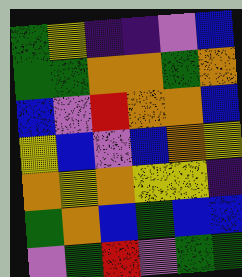[["green", "yellow", "indigo", "indigo", "violet", "blue"], ["green", "green", "orange", "orange", "green", "orange"], ["blue", "violet", "red", "orange", "orange", "blue"], ["yellow", "blue", "violet", "blue", "orange", "yellow"], ["orange", "yellow", "orange", "yellow", "yellow", "indigo"], ["green", "orange", "blue", "green", "blue", "blue"], ["violet", "green", "red", "violet", "green", "green"]]